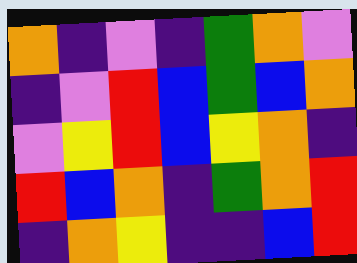[["orange", "indigo", "violet", "indigo", "green", "orange", "violet"], ["indigo", "violet", "red", "blue", "green", "blue", "orange"], ["violet", "yellow", "red", "blue", "yellow", "orange", "indigo"], ["red", "blue", "orange", "indigo", "green", "orange", "red"], ["indigo", "orange", "yellow", "indigo", "indigo", "blue", "red"]]